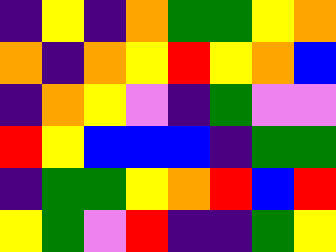[["indigo", "yellow", "indigo", "orange", "green", "green", "yellow", "orange"], ["orange", "indigo", "orange", "yellow", "red", "yellow", "orange", "blue"], ["indigo", "orange", "yellow", "violet", "indigo", "green", "violet", "violet"], ["red", "yellow", "blue", "blue", "blue", "indigo", "green", "green"], ["indigo", "green", "green", "yellow", "orange", "red", "blue", "red"], ["yellow", "green", "violet", "red", "indigo", "indigo", "green", "yellow"]]